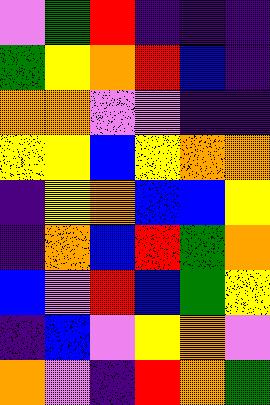[["violet", "green", "red", "indigo", "indigo", "indigo"], ["green", "yellow", "orange", "red", "blue", "indigo"], ["orange", "orange", "violet", "violet", "indigo", "indigo"], ["yellow", "yellow", "blue", "yellow", "orange", "orange"], ["indigo", "yellow", "orange", "blue", "blue", "yellow"], ["indigo", "orange", "blue", "red", "green", "orange"], ["blue", "violet", "red", "blue", "green", "yellow"], ["indigo", "blue", "violet", "yellow", "orange", "violet"], ["orange", "violet", "indigo", "red", "orange", "green"]]